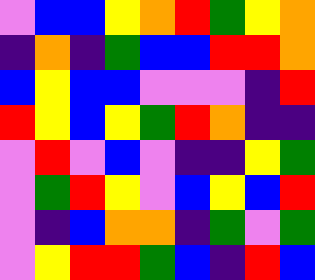[["violet", "blue", "blue", "yellow", "orange", "red", "green", "yellow", "orange"], ["indigo", "orange", "indigo", "green", "blue", "blue", "red", "red", "orange"], ["blue", "yellow", "blue", "blue", "violet", "violet", "violet", "indigo", "red"], ["red", "yellow", "blue", "yellow", "green", "red", "orange", "indigo", "indigo"], ["violet", "red", "violet", "blue", "violet", "indigo", "indigo", "yellow", "green"], ["violet", "green", "red", "yellow", "violet", "blue", "yellow", "blue", "red"], ["violet", "indigo", "blue", "orange", "orange", "indigo", "green", "violet", "green"], ["violet", "yellow", "red", "red", "green", "blue", "indigo", "red", "blue"]]